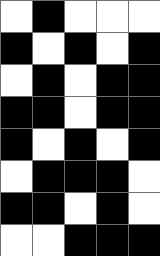[["white", "black", "white", "white", "white"], ["black", "white", "black", "white", "black"], ["white", "black", "white", "black", "black"], ["black", "black", "white", "black", "black"], ["black", "white", "black", "white", "black"], ["white", "black", "black", "black", "white"], ["black", "black", "white", "black", "white"], ["white", "white", "black", "black", "black"]]